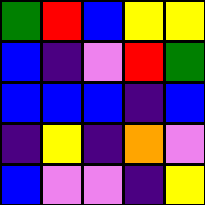[["green", "red", "blue", "yellow", "yellow"], ["blue", "indigo", "violet", "red", "green"], ["blue", "blue", "blue", "indigo", "blue"], ["indigo", "yellow", "indigo", "orange", "violet"], ["blue", "violet", "violet", "indigo", "yellow"]]